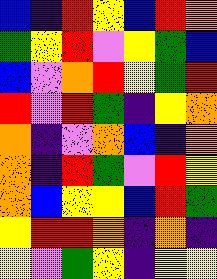[["blue", "indigo", "red", "yellow", "blue", "red", "orange"], ["green", "yellow", "red", "violet", "yellow", "green", "blue"], ["blue", "violet", "orange", "red", "yellow", "green", "red"], ["red", "violet", "red", "green", "indigo", "yellow", "orange"], ["orange", "indigo", "violet", "orange", "blue", "indigo", "orange"], ["orange", "indigo", "red", "green", "violet", "red", "yellow"], ["orange", "blue", "yellow", "yellow", "blue", "red", "green"], ["yellow", "red", "red", "orange", "indigo", "orange", "indigo"], ["yellow", "violet", "green", "yellow", "indigo", "yellow", "yellow"]]